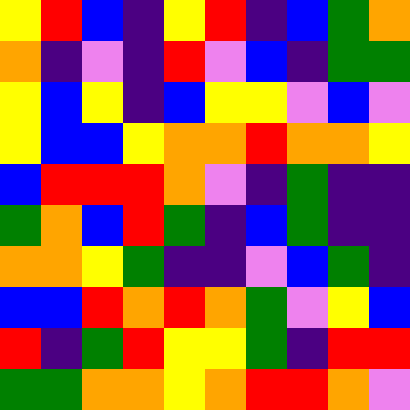[["yellow", "red", "blue", "indigo", "yellow", "red", "indigo", "blue", "green", "orange"], ["orange", "indigo", "violet", "indigo", "red", "violet", "blue", "indigo", "green", "green"], ["yellow", "blue", "yellow", "indigo", "blue", "yellow", "yellow", "violet", "blue", "violet"], ["yellow", "blue", "blue", "yellow", "orange", "orange", "red", "orange", "orange", "yellow"], ["blue", "red", "red", "red", "orange", "violet", "indigo", "green", "indigo", "indigo"], ["green", "orange", "blue", "red", "green", "indigo", "blue", "green", "indigo", "indigo"], ["orange", "orange", "yellow", "green", "indigo", "indigo", "violet", "blue", "green", "indigo"], ["blue", "blue", "red", "orange", "red", "orange", "green", "violet", "yellow", "blue"], ["red", "indigo", "green", "red", "yellow", "yellow", "green", "indigo", "red", "red"], ["green", "green", "orange", "orange", "yellow", "orange", "red", "red", "orange", "violet"]]